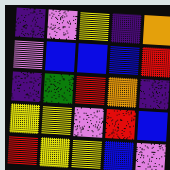[["indigo", "violet", "yellow", "indigo", "orange"], ["violet", "blue", "blue", "blue", "red"], ["indigo", "green", "red", "orange", "indigo"], ["yellow", "yellow", "violet", "red", "blue"], ["red", "yellow", "yellow", "blue", "violet"]]